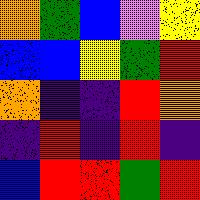[["orange", "green", "blue", "violet", "yellow"], ["blue", "blue", "yellow", "green", "red"], ["orange", "indigo", "indigo", "red", "orange"], ["indigo", "red", "indigo", "red", "indigo"], ["blue", "red", "red", "green", "red"]]